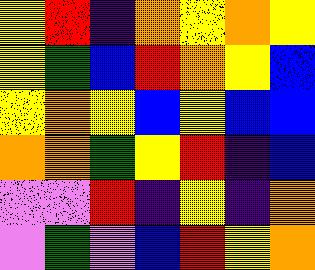[["yellow", "red", "indigo", "orange", "yellow", "orange", "yellow"], ["yellow", "green", "blue", "red", "orange", "yellow", "blue"], ["yellow", "orange", "yellow", "blue", "yellow", "blue", "blue"], ["orange", "orange", "green", "yellow", "red", "indigo", "blue"], ["violet", "violet", "red", "indigo", "yellow", "indigo", "orange"], ["violet", "green", "violet", "blue", "red", "yellow", "orange"]]